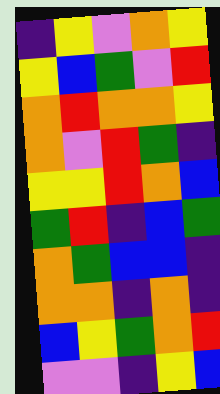[["indigo", "yellow", "violet", "orange", "yellow"], ["yellow", "blue", "green", "violet", "red"], ["orange", "red", "orange", "orange", "yellow"], ["orange", "violet", "red", "green", "indigo"], ["yellow", "yellow", "red", "orange", "blue"], ["green", "red", "indigo", "blue", "green"], ["orange", "green", "blue", "blue", "indigo"], ["orange", "orange", "indigo", "orange", "indigo"], ["blue", "yellow", "green", "orange", "red"], ["violet", "violet", "indigo", "yellow", "blue"]]